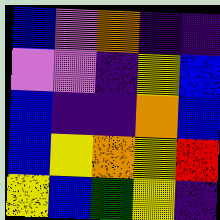[["blue", "violet", "orange", "indigo", "indigo"], ["violet", "violet", "indigo", "yellow", "blue"], ["blue", "indigo", "indigo", "orange", "blue"], ["blue", "yellow", "orange", "yellow", "red"], ["yellow", "blue", "green", "yellow", "indigo"]]